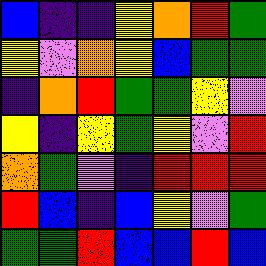[["blue", "indigo", "indigo", "yellow", "orange", "red", "green"], ["yellow", "violet", "orange", "yellow", "blue", "green", "green"], ["indigo", "orange", "red", "green", "green", "yellow", "violet"], ["yellow", "indigo", "yellow", "green", "yellow", "violet", "red"], ["orange", "green", "violet", "indigo", "red", "red", "red"], ["red", "blue", "indigo", "blue", "yellow", "violet", "green"], ["green", "green", "red", "blue", "blue", "red", "blue"]]